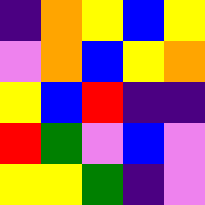[["indigo", "orange", "yellow", "blue", "yellow"], ["violet", "orange", "blue", "yellow", "orange"], ["yellow", "blue", "red", "indigo", "indigo"], ["red", "green", "violet", "blue", "violet"], ["yellow", "yellow", "green", "indigo", "violet"]]